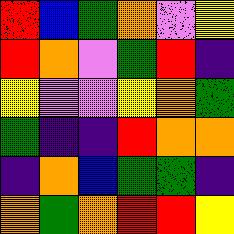[["red", "blue", "green", "orange", "violet", "yellow"], ["red", "orange", "violet", "green", "red", "indigo"], ["yellow", "violet", "violet", "yellow", "orange", "green"], ["green", "indigo", "indigo", "red", "orange", "orange"], ["indigo", "orange", "blue", "green", "green", "indigo"], ["orange", "green", "orange", "red", "red", "yellow"]]